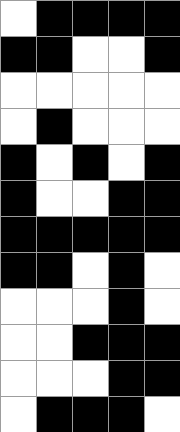[["white", "black", "black", "black", "black"], ["black", "black", "white", "white", "black"], ["white", "white", "white", "white", "white"], ["white", "black", "white", "white", "white"], ["black", "white", "black", "white", "black"], ["black", "white", "white", "black", "black"], ["black", "black", "black", "black", "black"], ["black", "black", "white", "black", "white"], ["white", "white", "white", "black", "white"], ["white", "white", "black", "black", "black"], ["white", "white", "white", "black", "black"], ["white", "black", "black", "black", "white"]]